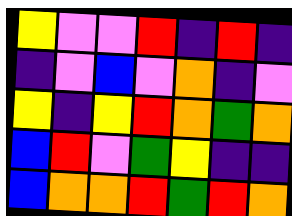[["yellow", "violet", "violet", "red", "indigo", "red", "indigo"], ["indigo", "violet", "blue", "violet", "orange", "indigo", "violet"], ["yellow", "indigo", "yellow", "red", "orange", "green", "orange"], ["blue", "red", "violet", "green", "yellow", "indigo", "indigo"], ["blue", "orange", "orange", "red", "green", "red", "orange"]]